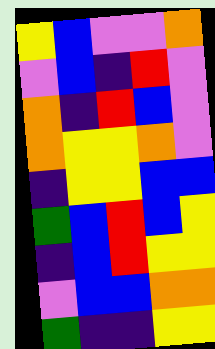[["yellow", "blue", "violet", "violet", "orange"], ["violet", "blue", "indigo", "red", "violet"], ["orange", "indigo", "red", "blue", "violet"], ["orange", "yellow", "yellow", "orange", "violet"], ["indigo", "yellow", "yellow", "blue", "blue"], ["green", "blue", "red", "blue", "yellow"], ["indigo", "blue", "red", "yellow", "yellow"], ["violet", "blue", "blue", "orange", "orange"], ["green", "indigo", "indigo", "yellow", "yellow"]]